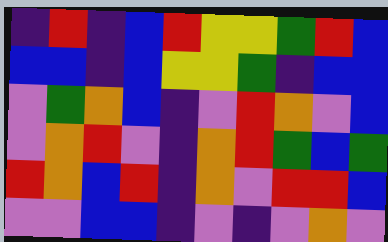[["indigo", "red", "indigo", "blue", "red", "yellow", "yellow", "green", "red", "blue"], ["blue", "blue", "indigo", "blue", "yellow", "yellow", "green", "indigo", "blue", "blue"], ["violet", "green", "orange", "blue", "indigo", "violet", "red", "orange", "violet", "blue"], ["violet", "orange", "red", "violet", "indigo", "orange", "red", "green", "blue", "green"], ["red", "orange", "blue", "red", "indigo", "orange", "violet", "red", "red", "blue"], ["violet", "violet", "blue", "blue", "indigo", "violet", "indigo", "violet", "orange", "violet"]]